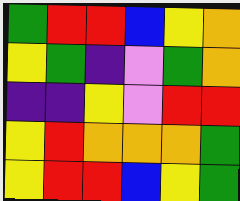[["green", "red", "red", "blue", "yellow", "orange"], ["yellow", "green", "indigo", "violet", "green", "orange"], ["indigo", "indigo", "yellow", "violet", "red", "red"], ["yellow", "red", "orange", "orange", "orange", "green"], ["yellow", "red", "red", "blue", "yellow", "green"]]